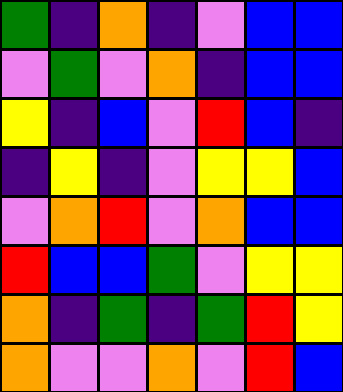[["green", "indigo", "orange", "indigo", "violet", "blue", "blue"], ["violet", "green", "violet", "orange", "indigo", "blue", "blue"], ["yellow", "indigo", "blue", "violet", "red", "blue", "indigo"], ["indigo", "yellow", "indigo", "violet", "yellow", "yellow", "blue"], ["violet", "orange", "red", "violet", "orange", "blue", "blue"], ["red", "blue", "blue", "green", "violet", "yellow", "yellow"], ["orange", "indigo", "green", "indigo", "green", "red", "yellow"], ["orange", "violet", "violet", "orange", "violet", "red", "blue"]]